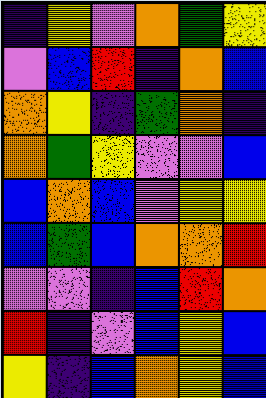[["indigo", "yellow", "violet", "orange", "green", "yellow"], ["violet", "blue", "red", "indigo", "orange", "blue"], ["orange", "yellow", "indigo", "green", "orange", "indigo"], ["orange", "green", "yellow", "violet", "violet", "blue"], ["blue", "orange", "blue", "violet", "yellow", "yellow"], ["blue", "green", "blue", "orange", "orange", "red"], ["violet", "violet", "indigo", "blue", "red", "orange"], ["red", "indigo", "violet", "blue", "yellow", "blue"], ["yellow", "indigo", "blue", "orange", "yellow", "blue"]]